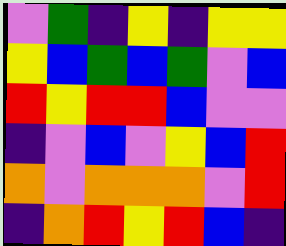[["violet", "green", "indigo", "yellow", "indigo", "yellow", "yellow"], ["yellow", "blue", "green", "blue", "green", "violet", "blue"], ["red", "yellow", "red", "red", "blue", "violet", "violet"], ["indigo", "violet", "blue", "violet", "yellow", "blue", "red"], ["orange", "violet", "orange", "orange", "orange", "violet", "red"], ["indigo", "orange", "red", "yellow", "red", "blue", "indigo"]]